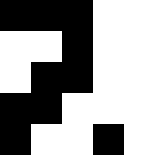[["black", "black", "black", "white", "white"], ["white", "white", "black", "white", "white"], ["white", "black", "black", "white", "white"], ["black", "black", "white", "white", "white"], ["black", "white", "white", "black", "white"]]